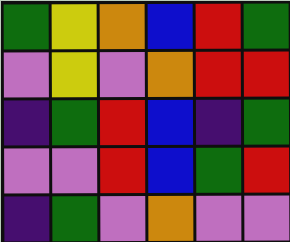[["green", "yellow", "orange", "blue", "red", "green"], ["violet", "yellow", "violet", "orange", "red", "red"], ["indigo", "green", "red", "blue", "indigo", "green"], ["violet", "violet", "red", "blue", "green", "red"], ["indigo", "green", "violet", "orange", "violet", "violet"]]